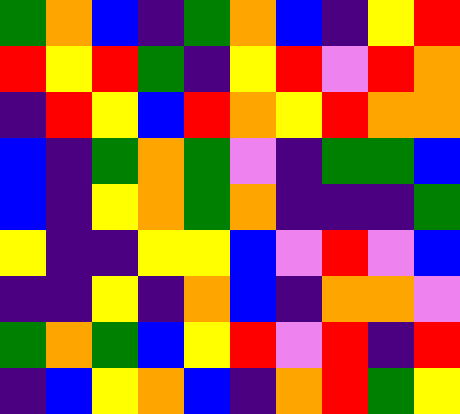[["green", "orange", "blue", "indigo", "green", "orange", "blue", "indigo", "yellow", "red"], ["red", "yellow", "red", "green", "indigo", "yellow", "red", "violet", "red", "orange"], ["indigo", "red", "yellow", "blue", "red", "orange", "yellow", "red", "orange", "orange"], ["blue", "indigo", "green", "orange", "green", "violet", "indigo", "green", "green", "blue"], ["blue", "indigo", "yellow", "orange", "green", "orange", "indigo", "indigo", "indigo", "green"], ["yellow", "indigo", "indigo", "yellow", "yellow", "blue", "violet", "red", "violet", "blue"], ["indigo", "indigo", "yellow", "indigo", "orange", "blue", "indigo", "orange", "orange", "violet"], ["green", "orange", "green", "blue", "yellow", "red", "violet", "red", "indigo", "red"], ["indigo", "blue", "yellow", "orange", "blue", "indigo", "orange", "red", "green", "yellow"]]